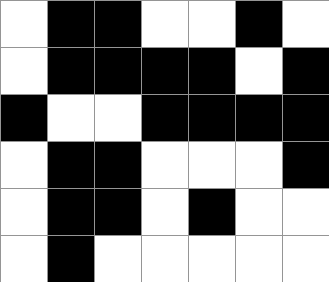[["white", "black", "black", "white", "white", "black", "white"], ["white", "black", "black", "black", "black", "white", "black"], ["black", "white", "white", "black", "black", "black", "black"], ["white", "black", "black", "white", "white", "white", "black"], ["white", "black", "black", "white", "black", "white", "white"], ["white", "black", "white", "white", "white", "white", "white"]]